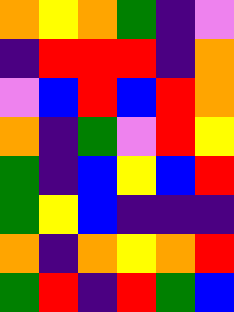[["orange", "yellow", "orange", "green", "indigo", "violet"], ["indigo", "red", "red", "red", "indigo", "orange"], ["violet", "blue", "red", "blue", "red", "orange"], ["orange", "indigo", "green", "violet", "red", "yellow"], ["green", "indigo", "blue", "yellow", "blue", "red"], ["green", "yellow", "blue", "indigo", "indigo", "indigo"], ["orange", "indigo", "orange", "yellow", "orange", "red"], ["green", "red", "indigo", "red", "green", "blue"]]